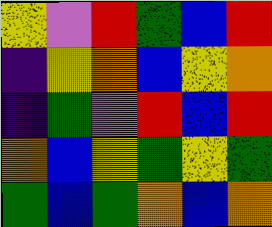[["yellow", "violet", "red", "green", "blue", "red"], ["indigo", "yellow", "orange", "blue", "yellow", "orange"], ["indigo", "green", "violet", "red", "blue", "red"], ["orange", "blue", "yellow", "green", "yellow", "green"], ["green", "blue", "green", "orange", "blue", "orange"]]